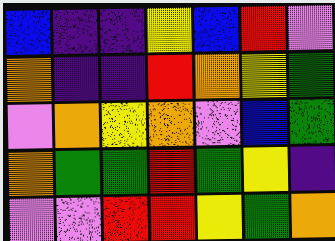[["blue", "indigo", "indigo", "yellow", "blue", "red", "violet"], ["orange", "indigo", "indigo", "red", "orange", "yellow", "green"], ["violet", "orange", "yellow", "orange", "violet", "blue", "green"], ["orange", "green", "green", "red", "green", "yellow", "indigo"], ["violet", "violet", "red", "red", "yellow", "green", "orange"]]